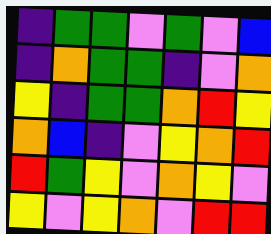[["indigo", "green", "green", "violet", "green", "violet", "blue"], ["indigo", "orange", "green", "green", "indigo", "violet", "orange"], ["yellow", "indigo", "green", "green", "orange", "red", "yellow"], ["orange", "blue", "indigo", "violet", "yellow", "orange", "red"], ["red", "green", "yellow", "violet", "orange", "yellow", "violet"], ["yellow", "violet", "yellow", "orange", "violet", "red", "red"]]